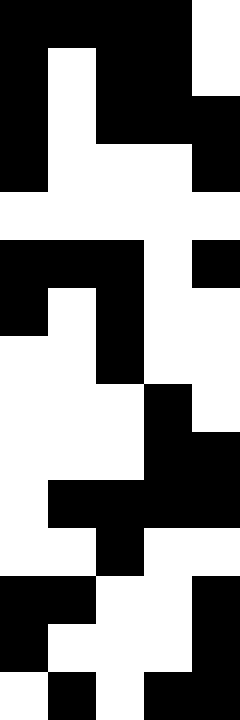[["black", "black", "black", "black", "white"], ["black", "white", "black", "black", "white"], ["black", "white", "black", "black", "black"], ["black", "white", "white", "white", "black"], ["white", "white", "white", "white", "white"], ["black", "black", "black", "white", "black"], ["black", "white", "black", "white", "white"], ["white", "white", "black", "white", "white"], ["white", "white", "white", "black", "white"], ["white", "white", "white", "black", "black"], ["white", "black", "black", "black", "black"], ["white", "white", "black", "white", "white"], ["black", "black", "white", "white", "black"], ["black", "white", "white", "white", "black"], ["white", "black", "white", "black", "black"]]